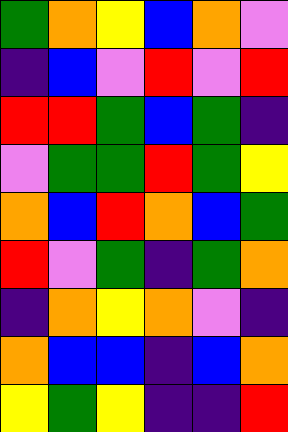[["green", "orange", "yellow", "blue", "orange", "violet"], ["indigo", "blue", "violet", "red", "violet", "red"], ["red", "red", "green", "blue", "green", "indigo"], ["violet", "green", "green", "red", "green", "yellow"], ["orange", "blue", "red", "orange", "blue", "green"], ["red", "violet", "green", "indigo", "green", "orange"], ["indigo", "orange", "yellow", "orange", "violet", "indigo"], ["orange", "blue", "blue", "indigo", "blue", "orange"], ["yellow", "green", "yellow", "indigo", "indigo", "red"]]